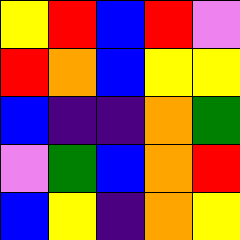[["yellow", "red", "blue", "red", "violet"], ["red", "orange", "blue", "yellow", "yellow"], ["blue", "indigo", "indigo", "orange", "green"], ["violet", "green", "blue", "orange", "red"], ["blue", "yellow", "indigo", "orange", "yellow"]]